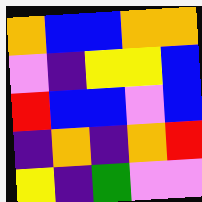[["orange", "blue", "blue", "orange", "orange"], ["violet", "indigo", "yellow", "yellow", "blue"], ["red", "blue", "blue", "violet", "blue"], ["indigo", "orange", "indigo", "orange", "red"], ["yellow", "indigo", "green", "violet", "violet"]]